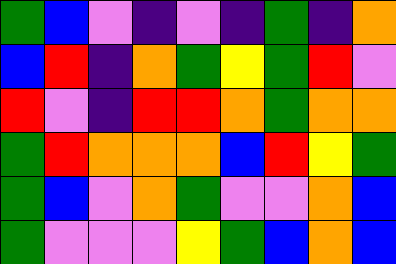[["green", "blue", "violet", "indigo", "violet", "indigo", "green", "indigo", "orange"], ["blue", "red", "indigo", "orange", "green", "yellow", "green", "red", "violet"], ["red", "violet", "indigo", "red", "red", "orange", "green", "orange", "orange"], ["green", "red", "orange", "orange", "orange", "blue", "red", "yellow", "green"], ["green", "blue", "violet", "orange", "green", "violet", "violet", "orange", "blue"], ["green", "violet", "violet", "violet", "yellow", "green", "blue", "orange", "blue"]]